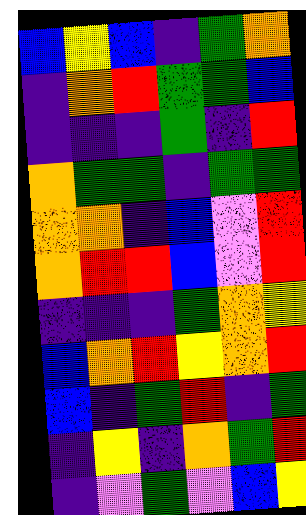[["blue", "yellow", "blue", "indigo", "green", "orange"], ["indigo", "orange", "red", "green", "green", "blue"], ["indigo", "indigo", "indigo", "green", "indigo", "red"], ["orange", "green", "green", "indigo", "green", "green"], ["orange", "orange", "indigo", "blue", "violet", "red"], ["orange", "red", "red", "blue", "violet", "red"], ["indigo", "indigo", "indigo", "green", "orange", "yellow"], ["blue", "orange", "red", "yellow", "orange", "red"], ["blue", "indigo", "green", "red", "indigo", "green"], ["indigo", "yellow", "indigo", "orange", "green", "red"], ["indigo", "violet", "green", "violet", "blue", "yellow"]]